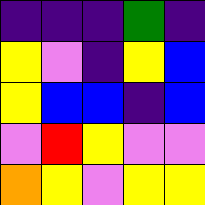[["indigo", "indigo", "indigo", "green", "indigo"], ["yellow", "violet", "indigo", "yellow", "blue"], ["yellow", "blue", "blue", "indigo", "blue"], ["violet", "red", "yellow", "violet", "violet"], ["orange", "yellow", "violet", "yellow", "yellow"]]